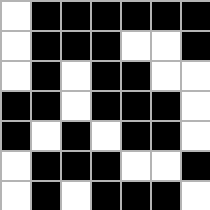[["white", "black", "black", "black", "black", "black", "black"], ["white", "black", "black", "black", "white", "white", "black"], ["white", "black", "white", "black", "black", "white", "white"], ["black", "black", "white", "black", "black", "black", "white"], ["black", "white", "black", "white", "black", "black", "white"], ["white", "black", "black", "black", "white", "white", "black"], ["white", "black", "white", "black", "black", "black", "white"]]